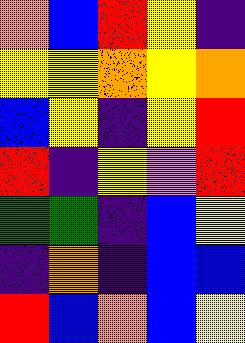[["orange", "blue", "red", "yellow", "indigo"], ["yellow", "yellow", "orange", "yellow", "orange"], ["blue", "yellow", "indigo", "yellow", "red"], ["red", "indigo", "yellow", "violet", "red"], ["green", "green", "indigo", "blue", "yellow"], ["indigo", "orange", "indigo", "blue", "blue"], ["red", "blue", "orange", "blue", "yellow"]]